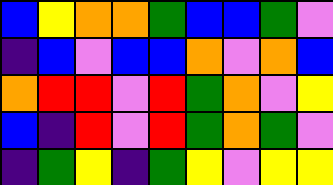[["blue", "yellow", "orange", "orange", "green", "blue", "blue", "green", "violet"], ["indigo", "blue", "violet", "blue", "blue", "orange", "violet", "orange", "blue"], ["orange", "red", "red", "violet", "red", "green", "orange", "violet", "yellow"], ["blue", "indigo", "red", "violet", "red", "green", "orange", "green", "violet"], ["indigo", "green", "yellow", "indigo", "green", "yellow", "violet", "yellow", "yellow"]]